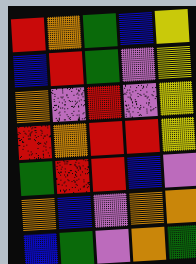[["red", "orange", "green", "blue", "yellow"], ["blue", "red", "green", "violet", "yellow"], ["orange", "violet", "red", "violet", "yellow"], ["red", "orange", "red", "red", "yellow"], ["green", "red", "red", "blue", "violet"], ["orange", "blue", "violet", "orange", "orange"], ["blue", "green", "violet", "orange", "green"]]